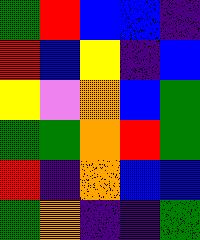[["green", "red", "blue", "blue", "indigo"], ["red", "blue", "yellow", "indigo", "blue"], ["yellow", "violet", "orange", "blue", "green"], ["green", "green", "orange", "red", "green"], ["red", "indigo", "orange", "blue", "blue"], ["green", "orange", "indigo", "indigo", "green"]]